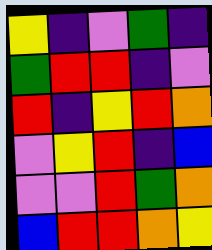[["yellow", "indigo", "violet", "green", "indigo"], ["green", "red", "red", "indigo", "violet"], ["red", "indigo", "yellow", "red", "orange"], ["violet", "yellow", "red", "indigo", "blue"], ["violet", "violet", "red", "green", "orange"], ["blue", "red", "red", "orange", "yellow"]]